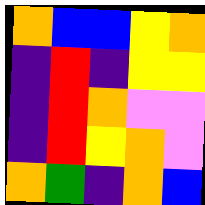[["orange", "blue", "blue", "yellow", "orange"], ["indigo", "red", "indigo", "yellow", "yellow"], ["indigo", "red", "orange", "violet", "violet"], ["indigo", "red", "yellow", "orange", "violet"], ["orange", "green", "indigo", "orange", "blue"]]